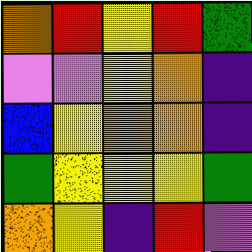[["orange", "red", "yellow", "red", "green"], ["violet", "violet", "yellow", "orange", "indigo"], ["blue", "yellow", "orange", "orange", "indigo"], ["green", "yellow", "yellow", "yellow", "green"], ["orange", "yellow", "indigo", "red", "violet"]]